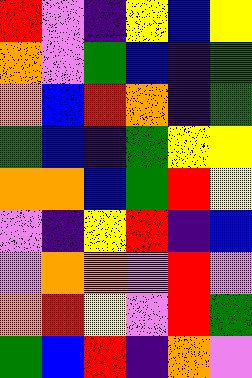[["red", "violet", "indigo", "yellow", "blue", "yellow"], ["orange", "violet", "green", "blue", "indigo", "green"], ["orange", "blue", "red", "orange", "indigo", "green"], ["green", "blue", "indigo", "green", "yellow", "yellow"], ["orange", "orange", "blue", "green", "red", "yellow"], ["violet", "indigo", "yellow", "red", "indigo", "blue"], ["violet", "orange", "orange", "violet", "red", "violet"], ["orange", "red", "yellow", "violet", "red", "green"], ["green", "blue", "red", "indigo", "orange", "violet"]]